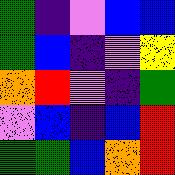[["green", "indigo", "violet", "blue", "blue"], ["green", "blue", "indigo", "violet", "yellow"], ["orange", "red", "violet", "indigo", "green"], ["violet", "blue", "indigo", "blue", "red"], ["green", "green", "blue", "orange", "red"]]